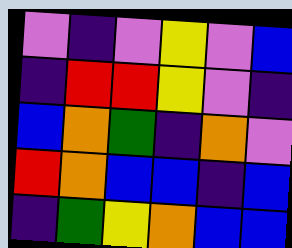[["violet", "indigo", "violet", "yellow", "violet", "blue"], ["indigo", "red", "red", "yellow", "violet", "indigo"], ["blue", "orange", "green", "indigo", "orange", "violet"], ["red", "orange", "blue", "blue", "indigo", "blue"], ["indigo", "green", "yellow", "orange", "blue", "blue"]]